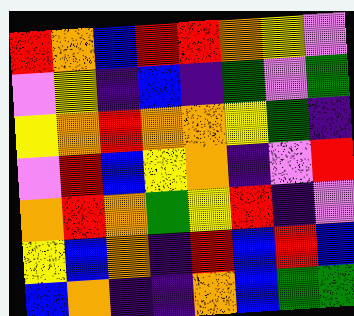[["red", "orange", "blue", "red", "red", "orange", "yellow", "violet"], ["violet", "yellow", "indigo", "blue", "indigo", "green", "violet", "green"], ["yellow", "orange", "red", "orange", "orange", "yellow", "green", "indigo"], ["violet", "red", "blue", "yellow", "orange", "indigo", "violet", "red"], ["orange", "red", "orange", "green", "yellow", "red", "indigo", "violet"], ["yellow", "blue", "orange", "indigo", "red", "blue", "red", "blue"], ["blue", "orange", "indigo", "indigo", "orange", "blue", "green", "green"]]